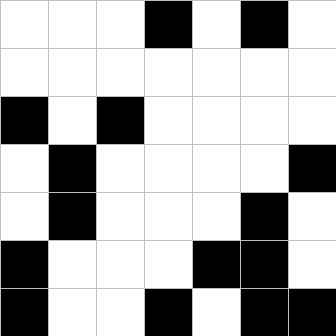[["white", "white", "white", "black", "white", "black", "white"], ["white", "white", "white", "white", "white", "white", "white"], ["black", "white", "black", "white", "white", "white", "white"], ["white", "black", "white", "white", "white", "white", "black"], ["white", "black", "white", "white", "white", "black", "white"], ["black", "white", "white", "white", "black", "black", "white"], ["black", "white", "white", "black", "white", "black", "black"]]